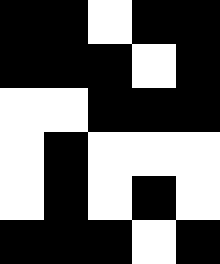[["black", "black", "white", "black", "black"], ["black", "black", "black", "white", "black"], ["white", "white", "black", "black", "black"], ["white", "black", "white", "white", "white"], ["white", "black", "white", "black", "white"], ["black", "black", "black", "white", "black"]]